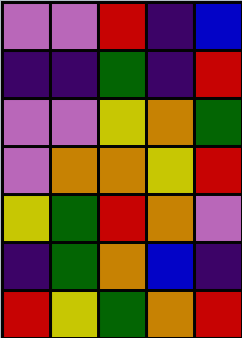[["violet", "violet", "red", "indigo", "blue"], ["indigo", "indigo", "green", "indigo", "red"], ["violet", "violet", "yellow", "orange", "green"], ["violet", "orange", "orange", "yellow", "red"], ["yellow", "green", "red", "orange", "violet"], ["indigo", "green", "orange", "blue", "indigo"], ["red", "yellow", "green", "orange", "red"]]